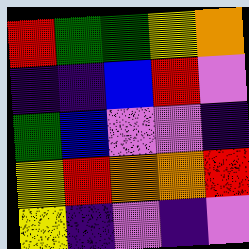[["red", "green", "green", "yellow", "orange"], ["indigo", "indigo", "blue", "red", "violet"], ["green", "blue", "violet", "violet", "indigo"], ["yellow", "red", "orange", "orange", "red"], ["yellow", "indigo", "violet", "indigo", "violet"]]